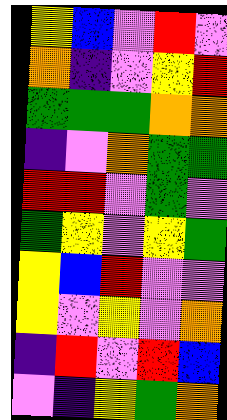[["yellow", "blue", "violet", "red", "violet"], ["orange", "indigo", "violet", "yellow", "red"], ["green", "green", "green", "orange", "orange"], ["indigo", "violet", "orange", "green", "green"], ["red", "red", "violet", "green", "violet"], ["green", "yellow", "violet", "yellow", "green"], ["yellow", "blue", "red", "violet", "violet"], ["yellow", "violet", "yellow", "violet", "orange"], ["indigo", "red", "violet", "red", "blue"], ["violet", "indigo", "yellow", "green", "orange"]]